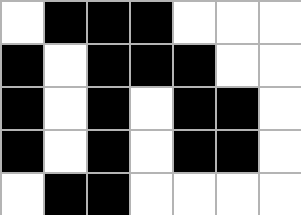[["white", "black", "black", "black", "white", "white", "white"], ["black", "white", "black", "black", "black", "white", "white"], ["black", "white", "black", "white", "black", "black", "white"], ["black", "white", "black", "white", "black", "black", "white"], ["white", "black", "black", "white", "white", "white", "white"]]